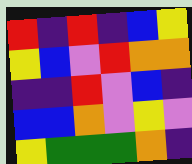[["red", "indigo", "red", "indigo", "blue", "yellow"], ["yellow", "blue", "violet", "red", "orange", "orange"], ["indigo", "indigo", "red", "violet", "blue", "indigo"], ["blue", "blue", "orange", "violet", "yellow", "violet"], ["yellow", "green", "green", "green", "orange", "indigo"]]